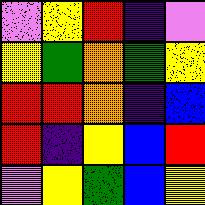[["violet", "yellow", "red", "indigo", "violet"], ["yellow", "green", "orange", "green", "yellow"], ["red", "red", "orange", "indigo", "blue"], ["red", "indigo", "yellow", "blue", "red"], ["violet", "yellow", "green", "blue", "yellow"]]